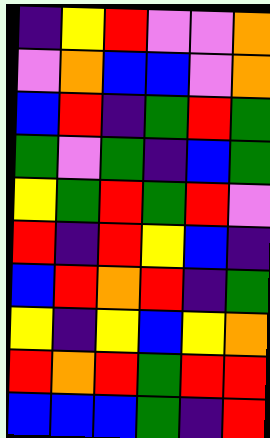[["indigo", "yellow", "red", "violet", "violet", "orange"], ["violet", "orange", "blue", "blue", "violet", "orange"], ["blue", "red", "indigo", "green", "red", "green"], ["green", "violet", "green", "indigo", "blue", "green"], ["yellow", "green", "red", "green", "red", "violet"], ["red", "indigo", "red", "yellow", "blue", "indigo"], ["blue", "red", "orange", "red", "indigo", "green"], ["yellow", "indigo", "yellow", "blue", "yellow", "orange"], ["red", "orange", "red", "green", "red", "red"], ["blue", "blue", "blue", "green", "indigo", "red"]]